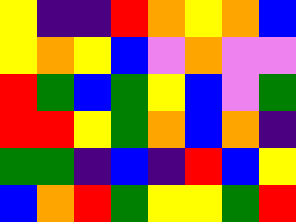[["yellow", "indigo", "indigo", "red", "orange", "yellow", "orange", "blue"], ["yellow", "orange", "yellow", "blue", "violet", "orange", "violet", "violet"], ["red", "green", "blue", "green", "yellow", "blue", "violet", "green"], ["red", "red", "yellow", "green", "orange", "blue", "orange", "indigo"], ["green", "green", "indigo", "blue", "indigo", "red", "blue", "yellow"], ["blue", "orange", "red", "green", "yellow", "yellow", "green", "red"]]